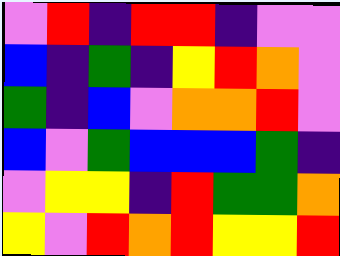[["violet", "red", "indigo", "red", "red", "indigo", "violet", "violet"], ["blue", "indigo", "green", "indigo", "yellow", "red", "orange", "violet"], ["green", "indigo", "blue", "violet", "orange", "orange", "red", "violet"], ["blue", "violet", "green", "blue", "blue", "blue", "green", "indigo"], ["violet", "yellow", "yellow", "indigo", "red", "green", "green", "orange"], ["yellow", "violet", "red", "orange", "red", "yellow", "yellow", "red"]]